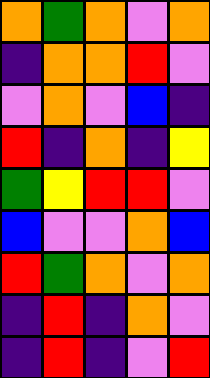[["orange", "green", "orange", "violet", "orange"], ["indigo", "orange", "orange", "red", "violet"], ["violet", "orange", "violet", "blue", "indigo"], ["red", "indigo", "orange", "indigo", "yellow"], ["green", "yellow", "red", "red", "violet"], ["blue", "violet", "violet", "orange", "blue"], ["red", "green", "orange", "violet", "orange"], ["indigo", "red", "indigo", "orange", "violet"], ["indigo", "red", "indigo", "violet", "red"]]